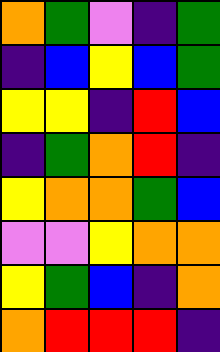[["orange", "green", "violet", "indigo", "green"], ["indigo", "blue", "yellow", "blue", "green"], ["yellow", "yellow", "indigo", "red", "blue"], ["indigo", "green", "orange", "red", "indigo"], ["yellow", "orange", "orange", "green", "blue"], ["violet", "violet", "yellow", "orange", "orange"], ["yellow", "green", "blue", "indigo", "orange"], ["orange", "red", "red", "red", "indigo"]]